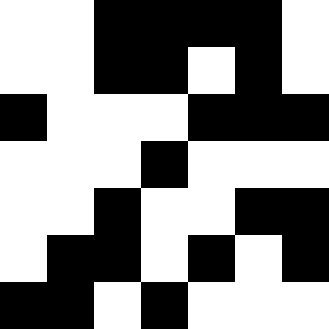[["white", "white", "black", "black", "black", "black", "white"], ["white", "white", "black", "black", "white", "black", "white"], ["black", "white", "white", "white", "black", "black", "black"], ["white", "white", "white", "black", "white", "white", "white"], ["white", "white", "black", "white", "white", "black", "black"], ["white", "black", "black", "white", "black", "white", "black"], ["black", "black", "white", "black", "white", "white", "white"]]